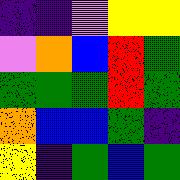[["indigo", "indigo", "violet", "yellow", "yellow"], ["violet", "orange", "blue", "red", "green"], ["green", "green", "green", "red", "green"], ["orange", "blue", "blue", "green", "indigo"], ["yellow", "indigo", "green", "blue", "green"]]